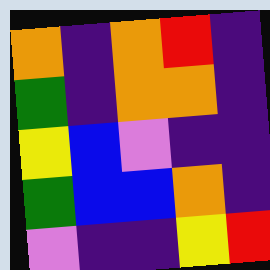[["orange", "indigo", "orange", "red", "indigo"], ["green", "indigo", "orange", "orange", "indigo"], ["yellow", "blue", "violet", "indigo", "indigo"], ["green", "blue", "blue", "orange", "indigo"], ["violet", "indigo", "indigo", "yellow", "red"]]